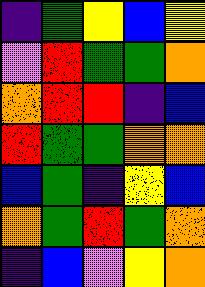[["indigo", "green", "yellow", "blue", "yellow"], ["violet", "red", "green", "green", "orange"], ["orange", "red", "red", "indigo", "blue"], ["red", "green", "green", "orange", "orange"], ["blue", "green", "indigo", "yellow", "blue"], ["orange", "green", "red", "green", "orange"], ["indigo", "blue", "violet", "yellow", "orange"]]